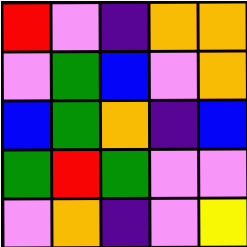[["red", "violet", "indigo", "orange", "orange"], ["violet", "green", "blue", "violet", "orange"], ["blue", "green", "orange", "indigo", "blue"], ["green", "red", "green", "violet", "violet"], ["violet", "orange", "indigo", "violet", "yellow"]]